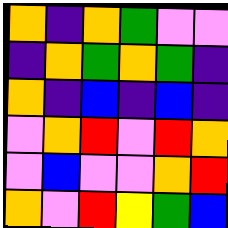[["orange", "indigo", "orange", "green", "violet", "violet"], ["indigo", "orange", "green", "orange", "green", "indigo"], ["orange", "indigo", "blue", "indigo", "blue", "indigo"], ["violet", "orange", "red", "violet", "red", "orange"], ["violet", "blue", "violet", "violet", "orange", "red"], ["orange", "violet", "red", "yellow", "green", "blue"]]